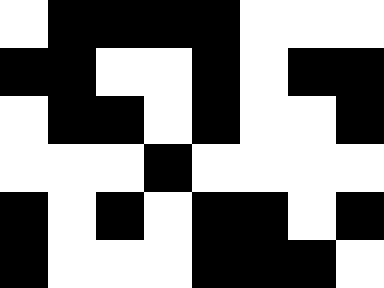[["white", "black", "black", "black", "black", "white", "white", "white"], ["black", "black", "white", "white", "black", "white", "black", "black"], ["white", "black", "black", "white", "black", "white", "white", "black"], ["white", "white", "white", "black", "white", "white", "white", "white"], ["black", "white", "black", "white", "black", "black", "white", "black"], ["black", "white", "white", "white", "black", "black", "black", "white"]]